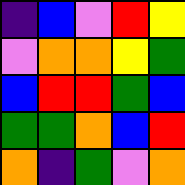[["indigo", "blue", "violet", "red", "yellow"], ["violet", "orange", "orange", "yellow", "green"], ["blue", "red", "red", "green", "blue"], ["green", "green", "orange", "blue", "red"], ["orange", "indigo", "green", "violet", "orange"]]